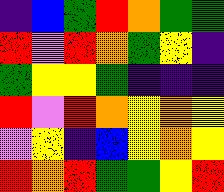[["indigo", "blue", "green", "red", "orange", "green", "green"], ["red", "violet", "red", "orange", "green", "yellow", "indigo"], ["green", "yellow", "yellow", "green", "indigo", "indigo", "indigo"], ["red", "violet", "red", "orange", "yellow", "orange", "yellow"], ["violet", "yellow", "indigo", "blue", "yellow", "orange", "yellow"], ["red", "orange", "red", "green", "green", "yellow", "red"]]